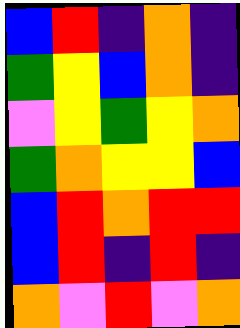[["blue", "red", "indigo", "orange", "indigo"], ["green", "yellow", "blue", "orange", "indigo"], ["violet", "yellow", "green", "yellow", "orange"], ["green", "orange", "yellow", "yellow", "blue"], ["blue", "red", "orange", "red", "red"], ["blue", "red", "indigo", "red", "indigo"], ["orange", "violet", "red", "violet", "orange"]]